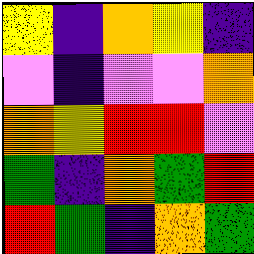[["yellow", "indigo", "orange", "yellow", "indigo"], ["violet", "indigo", "violet", "violet", "orange"], ["orange", "yellow", "red", "red", "violet"], ["green", "indigo", "orange", "green", "red"], ["red", "green", "indigo", "orange", "green"]]